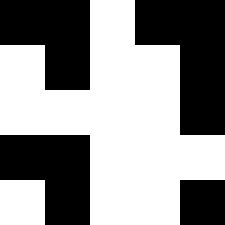[["black", "black", "white", "black", "black"], ["white", "black", "white", "white", "black"], ["white", "white", "white", "white", "black"], ["black", "black", "white", "white", "white"], ["white", "black", "white", "white", "black"]]